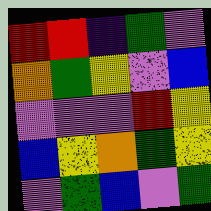[["red", "red", "indigo", "green", "violet"], ["orange", "green", "yellow", "violet", "blue"], ["violet", "violet", "violet", "red", "yellow"], ["blue", "yellow", "orange", "green", "yellow"], ["violet", "green", "blue", "violet", "green"]]